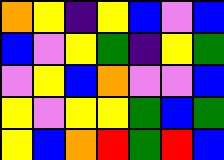[["orange", "yellow", "indigo", "yellow", "blue", "violet", "blue"], ["blue", "violet", "yellow", "green", "indigo", "yellow", "green"], ["violet", "yellow", "blue", "orange", "violet", "violet", "blue"], ["yellow", "violet", "yellow", "yellow", "green", "blue", "green"], ["yellow", "blue", "orange", "red", "green", "red", "blue"]]